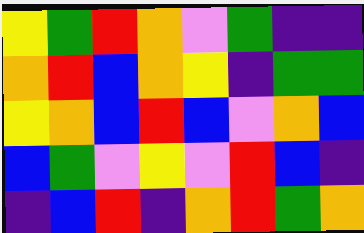[["yellow", "green", "red", "orange", "violet", "green", "indigo", "indigo"], ["orange", "red", "blue", "orange", "yellow", "indigo", "green", "green"], ["yellow", "orange", "blue", "red", "blue", "violet", "orange", "blue"], ["blue", "green", "violet", "yellow", "violet", "red", "blue", "indigo"], ["indigo", "blue", "red", "indigo", "orange", "red", "green", "orange"]]